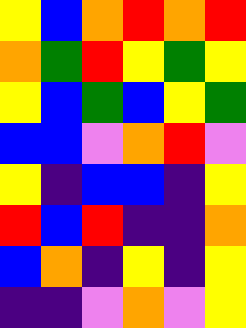[["yellow", "blue", "orange", "red", "orange", "red"], ["orange", "green", "red", "yellow", "green", "yellow"], ["yellow", "blue", "green", "blue", "yellow", "green"], ["blue", "blue", "violet", "orange", "red", "violet"], ["yellow", "indigo", "blue", "blue", "indigo", "yellow"], ["red", "blue", "red", "indigo", "indigo", "orange"], ["blue", "orange", "indigo", "yellow", "indigo", "yellow"], ["indigo", "indigo", "violet", "orange", "violet", "yellow"]]